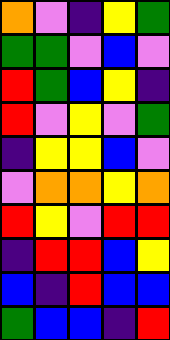[["orange", "violet", "indigo", "yellow", "green"], ["green", "green", "violet", "blue", "violet"], ["red", "green", "blue", "yellow", "indigo"], ["red", "violet", "yellow", "violet", "green"], ["indigo", "yellow", "yellow", "blue", "violet"], ["violet", "orange", "orange", "yellow", "orange"], ["red", "yellow", "violet", "red", "red"], ["indigo", "red", "red", "blue", "yellow"], ["blue", "indigo", "red", "blue", "blue"], ["green", "blue", "blue", "indigo", "red"]]